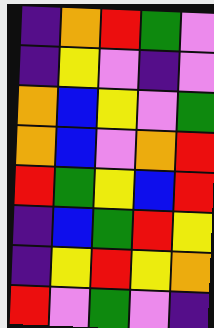[["indigo", "orange", "red", "green", "violet"], ["indigo", "yellow", "violet", "indigo", "violet"], ["orange", "blue", "yellow", "violet", "green"], ["orange", "blue", "violet", "orange", "red"], ["red", "green", "yellow", "blue", "red"], ["indigo", "blue", "green", "red", "yellow"], ["indigo", "yellow", "red", "yellow", "orange"], ["red", "violet", "green", "violet", "indigo"]]